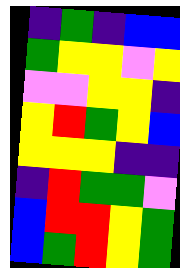[["indigo", "green", "indigo", "blue", "blue"], ["green", "yellow", "yellow", "violet", "yellow"], ["violet", "violet", "yellow", "yellow", "indigo"], ["yellow", "red", "green", "yellow", "blue"], ["yellow", "yellow", "yellow", "indigo", "indigo"], ["indigo", "red", "green", "green", "violet"], ["blue", "red", "red", "yellow", "green"], ["blue", "green", "red", "yellow", "green"]]